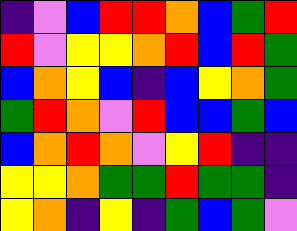[["indigo", "violet", "blue", "red", "red", "orange", "blue", "green", "red"], ["red", "violet", "yellow", "yellow", "orange", "red", "blue", "red", "green"], ["blue", "orange", "yellow", "blue", "indigo", "blue", "yellow", "orange", "green"], ["green", "red", "orange", "violet", "red", "blue", "blue", "green", "blue"], ["blue", "orange", "red", "orange", "violet", "yellow", "red", "indigo", "indigo"], ["yellow", "yellow", "orange", "green", "green", "red", "green", "green", "indigo"], ["yellow", "orange", "indigo", "yellow", "indigo", "green", "blue", "green", "violet"]]